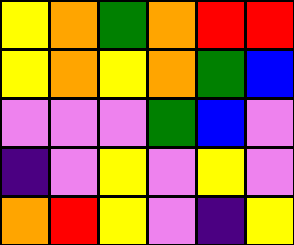[["yellow", "orange", "green", "orange", "red", "red"], ["yellow", "orange", "yellow", "orange", "green", "blue"], ["violet", "violet", "violet", "green", "blue", "violet"], ["indigo", "violet", "yellow", "violet", "yellow", "violet"], ["orange", "red", "yellow", "violet", "indigo", "yellow"]]